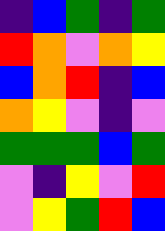[["indigo", "blue", "green", "indigo", "green"], ["red", "orange", "violet", "orange", "yellow"], ["blue", "orange", "red", "indigo", "blue"], ["orange", "yellow", "violet", "indigo", "violet"], ["green", "green", "green", "blue", "green"], ["violet", "indigo", "yellow", "violet", "red"], ["violet", "yellow", "green", "red", "blue"]]